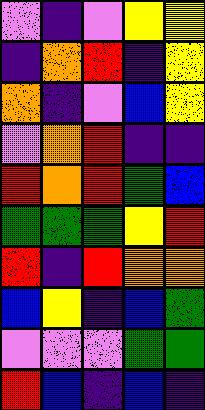[["violet", "indigo", "violet", "yellow", "yellow"], ["indigo", "orange", "red", "indigo", "yellow"], ["orange", "indigo", "violet", "blue", "yellow"], ["violet", "orange", "red", "indigo", "indigo"], ["red", "orange", "red", "green", "blue"], ["green", "green", "green", "yellow", "red"], ["red", "indigo", "red", "orange", "orange"], ["blue", "yellow", "indigo", "blue", "green"], ["violet", "violet", "violet", "green", "green"], ["red", "blue", "indigo", "blue", "indigo"]]